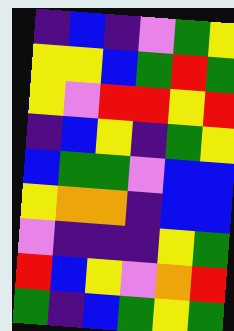[["indigo", "blue", "indigo", "violet", "green", "yellow"], ["yellow", "yellow", "blue", "green", "red", "green"], ["yellow", "violet", "red", "red", "yellow", "red"], ["indigo", "blue", "yellow", "indigo", "green", "yellow"], ["blue", "green", "green", "violet", "blue", "blue"], ["yellow", "orange", "orange", "indigo", "blue", "blue"], ["violet", "indigo", "indigo", "indigo", "yellow", "green"], ["red", "blue", "yellow", "violet", "orange", "red"], ["green", "indigo", "blue", "green", "yellow", "green"]]